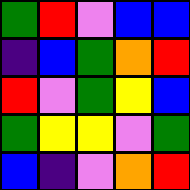[["green", "red", "violet", "blue", "blue"], ["indigo", "blue", "green", "orange", "red"], ["red", "violet", "green", "yellow", "blue"], ["green", "yellow", "yellow", "violet", "green"], ["blue", "indigo", "violet", "orange", "red"]]